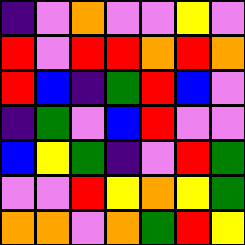[["indigo", "violet", "orange", "violet", "violet", "yellow", "violet"], ["red", "violet", "red", "red", "orange", "red", "orange"], ["red", "blue", "indigo", "green", "red", "blue", "violet"], ["indigo", "green", "violet", "blue", "red", "violet", "violet"], ["blue", "yellow", "green", "indigo", "violet", "red", "green"], ["violet", "violet", "red", "yellow", "orange", "yellow", "green"], ["orange", "orange", "violet", "orange", "green", "red", "yellow"]]